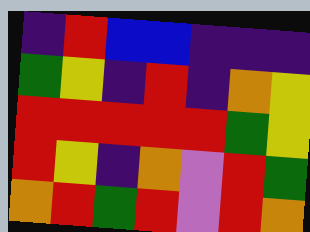[["indigo", "red", "blue", "blue", "indigo", "indigo", "indigo"], ["green", "yellow", "indigo", "red", "indigo", "orange", "yellow"], ["red", "red", "red", "red", "red", "green", "yellow"], ["red", "yellow", "indigo", "orange", "violet", "red", "green"], ["orange", "red", "green", "red", "violet", "red", "orange"]]